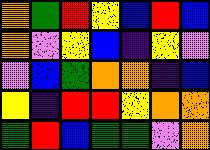[["orange", "green", "red", "yellow", "blue", "red", "blue"], ["orange", "violet", "yellow", "blue", "indigo", "yellow", "violet"], ["violet", "blue", "green", "orange", "orange", "indigo", "blue"], ["yellow", "indigo", "red", "red", "yellow", "orange", "orange"], ["green", "red", "blue", "green", "green", "violet", "orange"]]